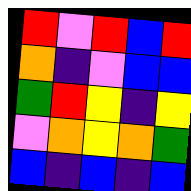[["red", "violet", "red", "blue", "red"], ["orange", "indigo", "violet", "blue", "blue"], ["green", "red", "yellow", "indigo", "yellow"], ["violet", "orange", "yellow", "orange", "green"], ["blue", "indigo", "blue", "indigo", "blue"]]